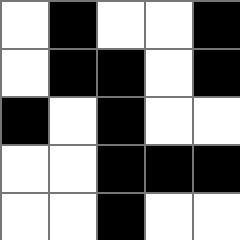[["white", "black", "white", "white", "black"], ["white", "black", "black", "white", "black"], ["black", "white", "black", "white", "white"], ["white", "white", "black", "black", "black"], ["white", "white", "black", "white", "white"]]